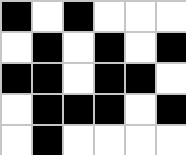[["black", "white", "black", "white", "white", "white"], ["white", "black", "white", "black", "white", "black"], ["black", "black", "white", "black", "black", "white"], ["white", "black", "black", "black", "white", "black"], ["white", "black", "white", "white", "white", "white"]]